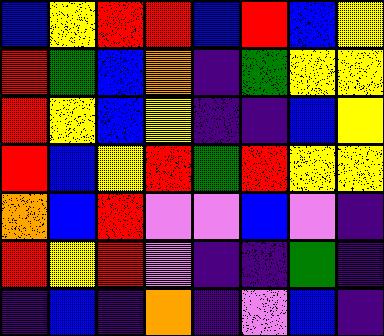[["blue", "yellow", "red", "red", "blue", "red", "blue", "yellow"], ["red", "green", "blue", "orange", "indigo", "green", "yellow", "yellow"], ["red", "yellow", "blue", "yellow", "indigo", "indigo", "blue", "yellow"], ["red", "blue", "yellow", "red", "green", "red", "yellow", "yellow"], ["orange", "blue", "red", "violet", "violet", "blue", "violet", "indigo"], ["red", "yellow", "red", "violet", "indigo", "indigo", "green", "indigo"], ["indigo", "blue", "indigo", "orange", "indigo", "violet", "blue", "indigo"]]